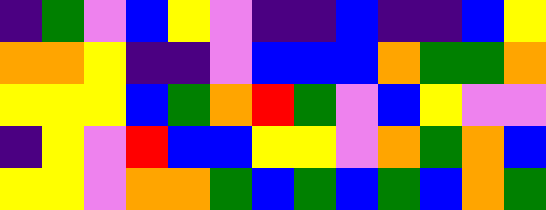[["indigo", "green", "violet", "blue", "yellow", "violet", "indigo", "indigo", "blue", "indigo", "indigo", "blue", "yellow"], ["orange", "orange", "yellow", "indigo", "indigo", "violet", "blue", "blue", "blue", "orange", "green", "green", "orange"], ["yellow", "yellow", "yellow", "blue", "green", "orange", "red", "green", "violet", "blue", "yellow", "violet", "violet"], ["indigo", "yellow", "violet", "red", "blue", "blue", "yellow", "yellow", "violet", "orange", "green", "orange", "blue"], ["yellow", "yellow", "violet", "orange", "orange", "green", "blue", "green", "blue", "green", "blue", "orange", "green"]]